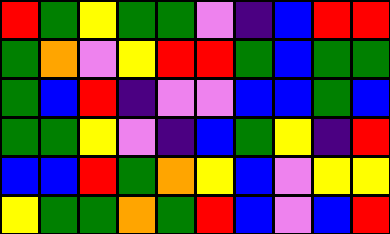[["red", "green", "yellow", "green", "green", "violet", "indigo", "blue", "red", "red"], ["green", "orange", "violet", "yellow", "red", "red", "green", "blue", "green", "green"], ["green", "blue", "red", "indigo", "violet", "violet", "blue", "blue", "green", "blue"], ["green", "green", "yellow", "violet", "indigo", "blue", "green", "yellow", "indigo", "red"], ["blue", "blue", "red", "green", "orange", "yellow", "blue", "violet", "yellow", "yellow"], ["yellow", "green", "green", "orange", "green", "red", "blue", "violet", "blue", "red"]]